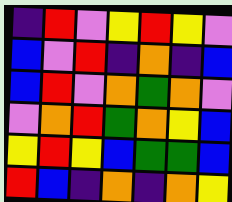[["indigo", "red", "violet", "yellow", "red", "yellow", "violet"], ["blue", "violet", "red", "indigo", "orange", "indigo", "blue"], ["blue", "red", "violet", "orange", "green", "orange", "violet"], ["violet", "orange", "red", "green", "orange", "yellow", "blue"], ["yellow", "red", "yellow", "blue", "green", "green", "blue"], ["red", "blue", "indigo", "orange", "indigo", "orange", "yellow"]]